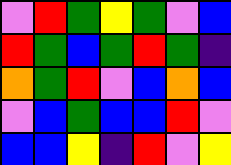[["violet", "red", "green", "yellow", "green", "violet", "blue"], ["red", "green", "blue", "green", "red", "green", "indigo"], ["orange", "green", "red", "violet", "blue", "orange", "blue"], ["violet", "blue", "green", "blue", "blue", "red", "violet"], ["blue", "blue", "yellow", "indigo", "red", "violet", "yellow"]]